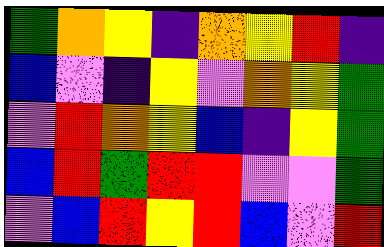[["green", "orange", "yellow", "indigo", "orange", "yellow", "red", "indigo"], ["blue", "violet", "indigo", "yellow", "violet", "orange", "yellow", "green"], ["violet", "red", "orange", "yellow", "blue", "indigo", "yellow", "green"], ["blue", "red", "green", "red", "red", "violet", "violet", "green"], ["violet", "blue", "red", "yellow", "red", "blue", "violet", "red"]]